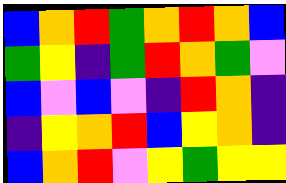[["blue", "orange", "red", "green", "orange", "red", "orange", "blue"], ["green", "yellow", "indigo", "green", "red", "orange", "green", "violet"], ["blue", "violet", "blue", "violet", "indigo", "red", "orange", "indigo"], ["indigo", "yellow", "orange", "red", "blue", "yellow", "orange", "indigo"], ["blue", "orange", "red", "violet", "yellow", "green", "yellow", "yellow"]]